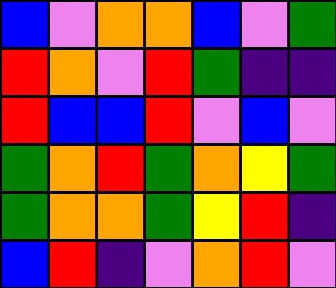[["blue", "violet", "orange", "orange", "blue", "violet", "green"], ["red", "orange", "violet", "red", "green", "indigo", "indigo"], ["red", "blue", "blue", "red", "violet", "blue", "violet"], ["green", "orange", "red", "green", "orange", "yellow", "green"], ["green", "orange", "orange", "green", "yellow", "red", "indigo"], ["blue", "red", "indigo", "violet", "orange", "red", "violet"]]